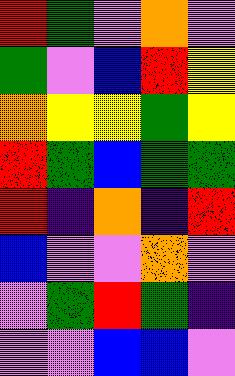[["red", "green", "violet", "orange", "violet"], ["green", "violet", "blue", "red", "yellow"], ["orange", "yellow", "yellow", "green", "yellow"], ["red", "green", "blue", "green", "green"], ["red", "indigo", "orange", "indigo", "red"], ["blue", "violet", "violet", "orange", "violet"], ["violet", "green", "red", "green", "indigo"], ["violet", "violet", "blue", "blue", "violet"]]